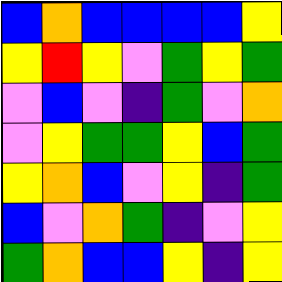[["blue", "orange", "blue", "blue", "blue", "blue", "yellow"], ["yellow", "red", "yellow", "violet", "green", "yellow", "green"], ["violet", "blue", "violet", "indigo", "green", "violet", "orange"], ["violet", "yellow", "green", "green", "yellow", "blue", "green"], ["yellow", "orange", "blue", "violet", "yellow", "indigo", "green"], ["blue", "violet", "orange", "green", "indigo", "violet", "yellow"], ["green", "orange", "blue", "blue", "yellow", "indigo", "yellow"]]